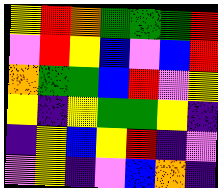[["yellow", "red", "orange", "green", "green", "green", "red"], ["violet", "red", "yellow", "blue", "violet", "blue", "red"], ["orange", "green", "green", "blue", "red", "violet", "yellow"], ["yellow", "indigo", "yellow", "green", "green", "yellow", "indigo"], ["indigo", "yellow", "blue", "yellow", "red", "indigo", "violet"], ["violet", "yellow", "indigo", "violet", "blue", "orange", "indigo"]]